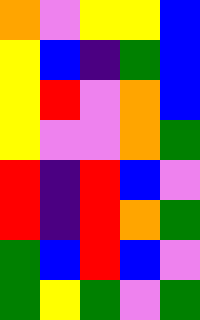[["orange", "violet", "yellow", "yellow", "blue"], ["yellow", "blue", "indigo", "green", "blue"], ["yellow", "red", "violet", "orange", "blue"], ["yellow", "violet", "violet", "orange", "green"], ["red", "indigo", "red", "blue", "violet"], ["red", "indigo", "red", "orange", "green"], ["green", "blue", "red", "blue", "violet"], ["green", "yellow", "green", "violet", "green"]]